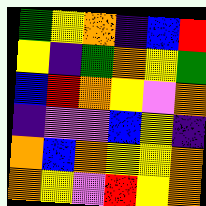[["green", "yellow", "orange", "indigo", "blue", "red"], ["yellow", "indigo", "green", "orange", "yellow", "green"], ["blue", "red", "orange", "yellow", "violet", "orange"], ["indigo", "violet", "violet", "blue", "yellow", "indigo"], ["orange", "blue", "orange", "yellow", "yellow", "orange"], ["orange", "yellow", "violet", "red", "yellow", "orange"]]